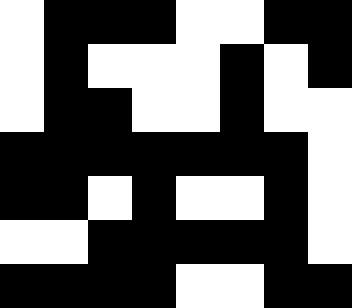[["white", "black", "black", "black", "white", "white", "black", "black"], ["white", "black", "white", "white", "white", "black", "white", "black"], ["white", "black", "black", "white", "white", "black", "white", "white"], ["black", "black", "black", "black", "black", "black", "black", "white"], ["black", "black", "white", "black", "white", "white", "black", "white"], ["white", "white", "black", "black", "black", "black", "black", "white"], ["black", "black", "black", "black", "white", "white", "black", "black"]]